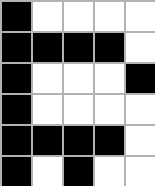[["black", "white", "white", "white", "white"], ["black", "black", "black", "black", "white"], ["black", "white", "white", "white", "black"], ["black", "white", "white", "white", "white"], ["black", "black", "black", "black", "white"], ["black", "white", "black", "white", "white"]]